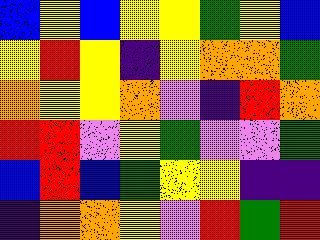[["blue", "yellow", "blue", "yellow", "yellow", "green", "yellow", "blue"], ["yellow", "red", "yellow", "indigo", "yellow", "orange", "orange", "green"], ["orange", "yellow", "yellow", "orange", "violet", "indigo", "red", "orange"], ["red", "red", "violet", "yellow", "green", "violet", "violet", "green"], ["blue", "red", "blue", "green", "yellow", "yellow", "indigo", "indigo"], ["indigo", "orange", "orange", "yellow", "violet", "red", "green", "red"]]